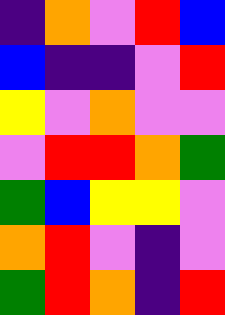[["indigo", "orange", "violet", "red", "blue"], ["blue", "indigo", "indigo", "violet", "red"], ["yellow", "violet", "orange", "violet", "violet"], ["violet", "red", "red", "orange", "green"], ["green", "blue", "yellow", "yellow", "violet"], ["orange", "red", "violet", "indigo", "violet"], ["green", "red", "orange", "indigo", "red"]]